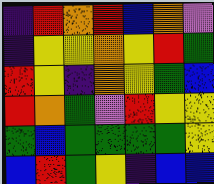[["indigo", "red", "orange", "red", "blue", "orange", "violet"], ["indigo", "yellow", "yellow", "orange", "yellow", "red", "green"], ["red", "yellow", "indigo", "orange", "yellow", "green", "blue"], ["red", "orange", "green", "violet", "red", "yellow", "yellow"], ["green", "blue", "green", "green", "green", "green", "yellow"], ["blue", "red", "green", "yellow", "indigo", "blue", "blue"]]